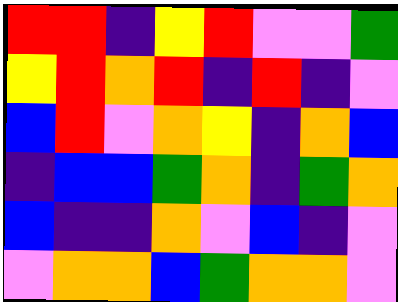[["red", "red", "indigo", "yellow", "red", "violet", "violet", "green"], ["yellow", "red", "orange", "red", "indigo", "red", "indigo", "violet"], ["blue", "red", "violet", "orange", "yellow", "indigo", "orange", "blue"], ["indigo", "blue", "blue", "green", "orange", "indigo", "green", "orange"], ["blue", "indigo", "indigo", "orange", "violet", "blue", "indigo", "violet"], ["violet", "orange", "orange", "blue", "green", "orange", "orange", "violet"]]